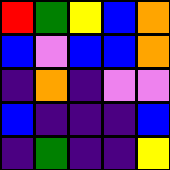[["red", "green", "yellow", "blue", "orange"], ["blue", "violet", "blue", "blue", "orange"], ["indigo", "orange", "indigo", "violet", "violet"], ["blue", "indigo", "indigo", "indigo", "blue"], ["indigo", "green", "indigo", "indigo", "yellow"]]